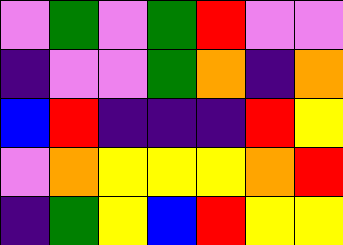[["violet", "green", "violet", "green", "red", "violet", "violet"], ["indigo", "violet", "violet", "green", "orange", "indigo", "orange"], ["blue", "red", "indigo", "indigo", "indigo", "red", "yellow"], ["violet", "orange", "yellow", "yellow", "yellow", "orange", "red"], ["indigo", "green", "yellow", "blue", "red", "yellow", "yellow"]]